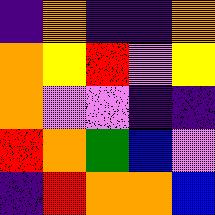[["indigo", "orange", "indigo", "indigo", "orange"], ["orange", "yellow", "red", "violet", "yellow"], ["orange", "violet", "violet", "indigo", "indigo"], ["red", "orange", "green", "blue", "violet"], ["indigo", "red", "orange", "orange", "blue"]]